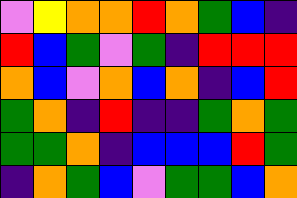[["violet", "yellow", "orange", "orange", "red", "orange", "green", "blue", "indigo"], ["red", "blue", "green", "violet", "green", "indigo", "red", "red", "red"], ["orange", "blue", "violet", "orange", "blue", "orange", "indigo", "blue", "red"], ["green", "orange", "indigo", "red", "indigo", "indigo", "green", "orange", "green"], ["green", "green", "orange", "indigo", "blue", "blue", "blue", "red", "green"], ["indigo", "orange", "green", "blue", "violet", "green", "green", "blue", "orange"]]